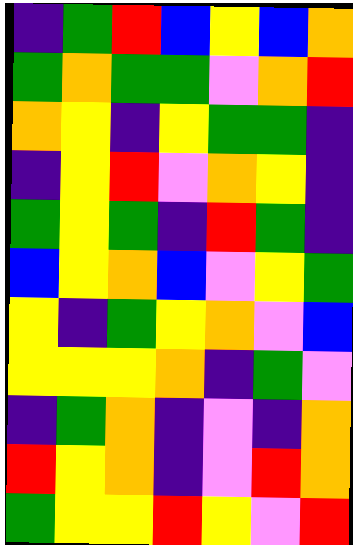[["indigo", "green", "red", "blue", "yellow", "blue", "orange"], ["green", "orange", "green", "green", "violet", "orange", "red"], ["orange", "yellow", "indigo", "yellow", "green", "green", "indigo"], ["indigo", "yellow", "red", "violet", "orange", "yellow", "indigo"], ["green", "yellow", "green", "indigo", "red", "green", "indigo"], ["blue", "yellow", "orange", "blue", "violet", "yellow", "green"], ["yellow", "indigo", "green", "yellow", "orange", "violet", "blue"], ["yellow", "yellow", "yellow", "orange", "indigo", "green", "violet"], ["indigo", "green", "orange", "indigo", "violet", "indigo", "orange"], ["red", "yellow", "orange", "indigo", "violet", "red", "orange"], ["green", "yellow", "yellow", "red", "yellow", "violet", "red"]]